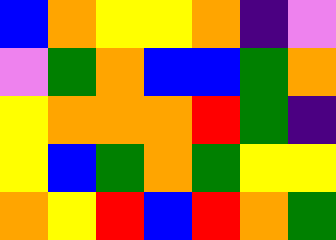[["blue", "orange", "yellow", "yellow", "orange", "indigo", "violet"], ["violet", "green", "orange", "blue", "blue", "green", "orange"], ["yellow", "orange", "orange", "orange", "red", "green", "indigo"], ["yellow", "blue", "green", "orange", "green", "yellow", "yellow"], ["orange", "yellow", "red", "blue", "red", "orange", "green"]]